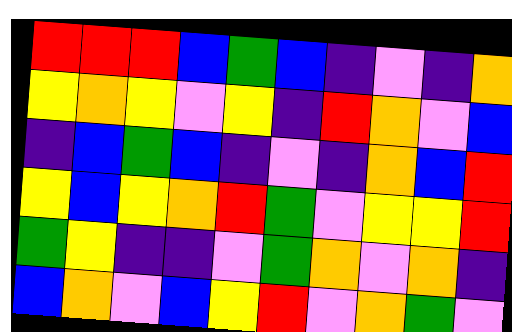[["red", "red", "red", "blue", "green", "blue", "indigo", "violet", "indigo", "orange"], ["yellow", "orange", "yellow", "violet", "yellow", "indigo", "red", "orange", "violet", "blue"], ["indigo", "blue", "green", "blue", "indigo", "violet", "indigo", "orange", "blue", "red"], ["yellow", "blue", "yellow", "orange", "red", "green", "violet", "yellow", "yellow", "red"], ["green", "yellow", "indigo", "indigo", "violet", "green", "orange", "violet", "orange", "indigo"], ["blue", "orange", "violet", "blue", "yellow", "red", "violet", "orange", "green", "violet"]]